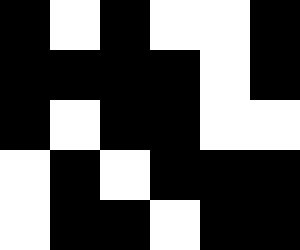[["black", "white", "black", "white", "white", "black"], ["black", "black", "black", "black", "white", "black"], ["black", "white", "black", "black", "white", "white"], ["white", "black", "white", "black", "black", "black"], ["white", "black", "black", "white", "black", "black"]]